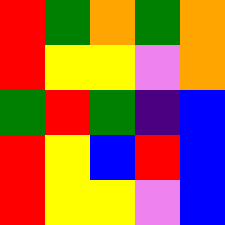[["red", "green", "orange", "green", "orange"], ["red", "yellow", "yellow", "violet", "orange"], ["green", "red", "green", "indigo", "blue"], ["red", "yellow", "blue", "red", "blue"], ["red", "yellow", "yellow", "violet", "blue"]]